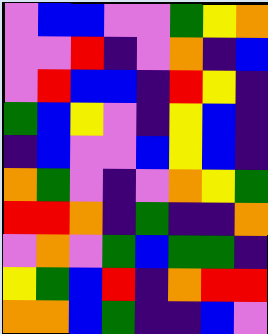[["violet", "blue", "blue", "violet", "violet", "green", "yellow", "orange"], ["violet", "violet", "red", "indigo", "violet", "orange", "indigo", "blue"], ["violet", "red", "blue", "blue", "indigo", "red", "yellow", "indigo"], ["green", "blue", "yellow", "violet", "indigo", "yellow", "blue", "indigo"], ["indigo", "blue", "violet", "violet", "blue", "yellow", "blue", "indigo"], ["orange", "green", "violet", "indigo", "violet", "orange", "yellow", "green"], ["red", "red", "orange", "indigo", "green", "indigo", "indigo", "orange"], ["violet", "orange", "violet", "green", "blue", "green", "green", "indigo"], ["yellow", "green", "blue", "red", "indigo", "orange", "red", "red"], ["orange", "orange", "blue", "green", "indigo", "indigo", "blue", "violet"]]